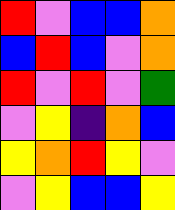[["red", "violet", "blue", "blue", "orange"], ["blue", "red", "blue", "violet", "orange"], ["red", "violet", "red", "violet", "green"], ["violet", "yellow", "indigo", "orange", "blue"], ["yellow", "orange", "red", "yellow", "violet"], ["violet", "yellow", "blue", "blue", "yellow"]]